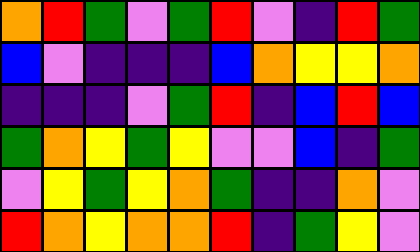[["orange", "red", "green", "violet", "green", "red", "violet", "indigo", "red", "green"], ["blue", "violet", "indigo", "indigo", "indigo", "blue", "orange", "yellow", "yellow", "orange"], ["indigo", "indigo", "indigo", "violet", "green", "red", "indigo", "blue", "red", "blue"], ["green", "orange", "yellow", "green", "yellow", "violet", "violet", "blue", "indigo", "green"], ["violet", "yellow", "green", "yellow", "orange", "green", "indigo", "indigo", "orange", "violet"], ["red", "orange", "yellow", "orange", "orange", "red", "indigo", "green", "yellow", "violet"]]